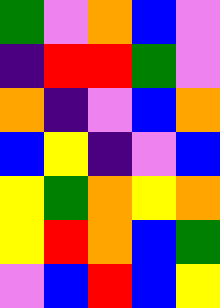[["green", "violet", "orange", "blue", "violet"], ["indigo", "red", "red", "green", "violet"], ["orange", "indigo", "violet", "blue", "orange"], ["blue", "yellow", "indigo", "violet", "blue"], ["yellow", "green", "orange", "yellow", "orange"], ["yellow", "red", "orange", "blue", "green"], ["violet", "blue", "red", "blue", "yellow"]]